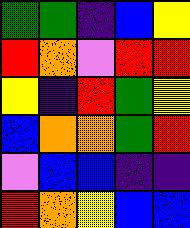[["green", "green", "indigo", "blue", "yellow"], ["red", "orange", "violet", "red", "red"], ["yellow", "indigo", "red", "green", "yellow"], ["blue", "orange", "orange", "green", "red"], ["violet", "blue", "blue", "indigo", "indigo"], ["red", "orange", "yellow", "blue", "blue"]]